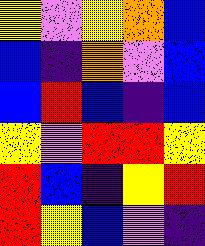[["yellow", "violet", "yellow", "orange", "blue"], ["blue", "indigo", "orange", "violet", "blue"], ["blue", "red", "blue", "indigo", "blue"], ["yellow", "violet", "red", "red", "yellow"], ["red", "blue", "indigo", "yellow", "red"], ["red", "yellow", "blue", "violet", "indigo"]]